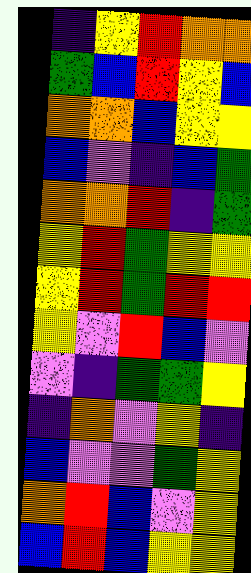[["indigo", "yellow", "red", "orange", "orange"], ["green", "blue", "red", "yellow", "blue"], ["orange", "orange", "blue", "yellow", "yellow"], ["blue", "violet", "indigo", "blue", "green"], ["orange", "orange", "red", "indigo", "green"], ["yellow", "red", "green", "yellow", "yellow"], ["yellow", "red", "green", "red", "red"], ["yellow", "violet", "red", "blue", "violet"], ["violet", "indigo", "green", "green", "yellow"], ["indigo", "orange", "violet", "yellow", "indigo"], ["blue", "violet", "violet", "green", "yellow"], ["orange", "red", "blue", "violet", "yellow"], ["blue", "red", "blue", "yellow", "yellow"]]